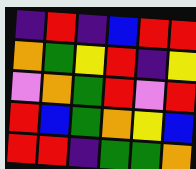[["indigo", "red", "indigo", "blue", "red", "red"], ["orange", "green", "yellow", "red", "indigo", "yellow"], ["violet", "orange", "green", "red", "violet", "red"], ["red", "blue", "green", "orange", "yellow", "blue"], ["red", "red", "indigo", "green", "green", "orange"]]